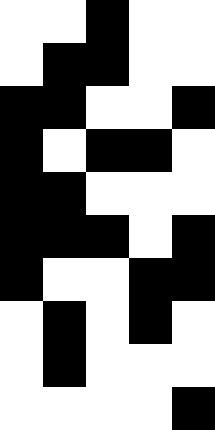[["white", "white", "black", "white", "white"], ["white", "black", "black", "white", "white"], ["black", "black", "white", "white", "black"], ["black", "white", "black", "black", "white"], ["black", "black", "white", "white", "white"], ["black", "black", "black", "white", "black"], ["black", "white", "white", "black", "black"], ["white", "black", "white", "black", "white"], ["white", "black", "white", "white", "white"], ["white", "white", "white", "white", "black"]]